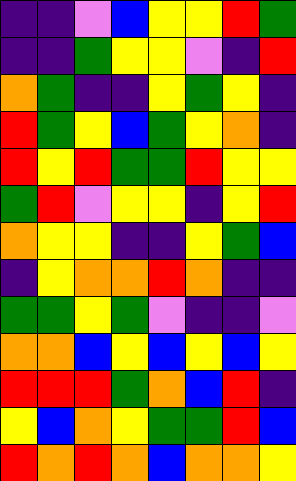[["indigo", "indigo", "violet", "blue", "yellow", "yellow", "red", "green"], ["indigo", "indigo", "green", "yellow", "yellow", "violet", "indigo", "red"], ["orange", "green", "indigo", "indigo", "yellow", "green", "yellow", "indigo"], ["red", "green", "yellow", "blue", "green", "yellow", "orange", "indigo"], ["red", "yellow", "red", "green", "green", "red", "yellow", "yellow"], ["green", "red", "violet", "yellow", "yellow", "indigo", "yellow", "red"], ["orange", "yellow", "yellow", "indigo", "indigo", "yellow", "green", "blue"], ["indigo", "yellow", "orange", "orange", "red", "orange", "indigo", "indigo"], ["green", "green", "yellow", "green", "violet", "indigo", "indigo", "violet"], ["orange", "orange", "blue", "yellow", "blue", "yellow", "blue", "yellow"], ["red", "red", "red", "green", "orange", "blue", "red", "indigo"], ["yellow", "blue", "orange", "yellow", "green", "green", "red", "blue"], ["red", "orange", "red", "orange", "blue", "orange", "orange", "yellow"]]